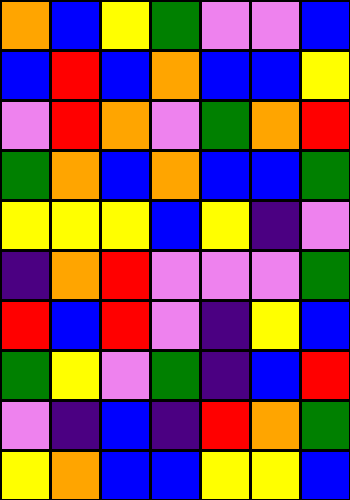[["orange", "blue", "yellow", "green", "violet", "violet", "blue"], ["blue", "red", "blue", "orange", "blue", "blue", "yellow"], ["violet", "red", "orange", "violet", "green", "orange", "red"], ["green", "orange", "blue", "orange", "blue", "blue", "green"], ["yellow", "yellow", "yellow", "blue", "yellow", "indigo", "violet"], ["indigo", "orange", "red", "violet", "violet", "violet", "green"], ["red", "blue", "red", "violet", "indigo", "yellow", "blue"], ["green", "yellow", "violet", "green", "indigo", "blue", "red"], ["violet", "indigo", "blue", "indigo", "red", "orange", "green"], ["yellow", "orange", "blue", "blue", "yellow", "yellow", "blue"]]